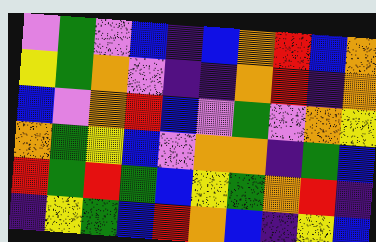[["violet", "green", "violet", "blue", "indigo", "blue", "orange", "red", "blue", "orange"], ["yellow", "green", "orange", "violet", "indigo", "indigo", "orange", "red", "indigo", "orange"], ["blue", "violet", "orange", "red", "blue", "violet", "green", "violet", "orange", "yellow"], ["orange", "green", "yellow", "blue", "violet", "orange", "orange", "indigo", "green", "blue"], ["red", "green", "red", "green", "blue", "yellow", "green", "orange", "red", "indigo"], ["indigo", "yellow", "green", "blue", "red", "orange", "blue", "indigo", "yellow", "blue"]]